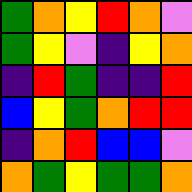[["green", "orange", "yellow", "red", "orange", "violet"], ["green", "yellow", "violet", "indigo", "yellow", "orange"], ["indigo", "red", "green", "indigo", "indigo", "red"], ["blue", "yellow", "green", "orange", "red", "red"], ["indigo", "orange", "red", "blue", "blue", "violet"], ["orange", "green", "yellow", "green", "green", "orange"]]